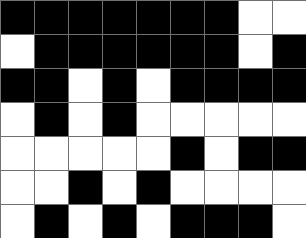[["black", "black", "black", "black", "black", "black", "black", "white", "white"], ["white", "black", "black", "black", "black", "black", "black", "white", "black"], ["black", "black", "white", "black", "white", "black", "black", "black", "black"], ["white", "black", "white", "black", "white", "white", "white", "white", "white"], ["white", "white", "white", "white", "white", "black", "white", "black", "black"], ["white", "white", "black", "white", "black", "white", "white", "white", "white"], ["white", "black", "white", "black", "white", "black", "black", "black", "white"]]